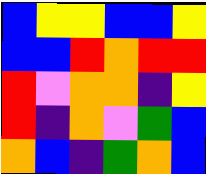[["blue", "yellow", "yellow", "blue", "blue", "yellow"], ["blue", "blue", "red", "orange", "red", "red"], ["red", "violet", "orange", "orange", "indigo", "yellow"], ["red", "indigo", "orange", "violet", "green", "blue"], ["orange", "blue", "indigo", "green", "orange", "blue"]]